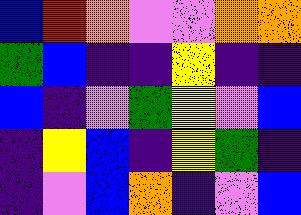[["blue", "red", "orange", "violet", "violet", "orange", "orange"], ["green", "blue", "indigo", "indigo", "yellow", "indigo", "indigo"], ["blue", "indigo", "violet", "green", "yellow", "violet", "blue"], ["indigo", "yellow", "blue", "indigo", "yellow", "green", "indigo"], ["indigo", "violet", "blue", "orange", "indigo", "violet", "blue"]]